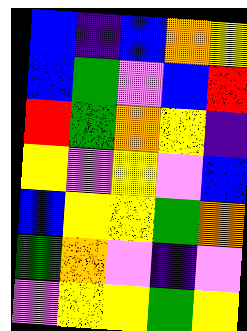[["blue", "indigo", "blue", "orange", "yellow"], ["blue", "green", "violet", "blue", "red"], ["red", "green", "orange", "yellow", "indigo"], ["yellow", "violet", "yellow", "violet", "blue"], ["blue", "yellow", "yellow", "green", "orange"], ["green", "orange", "violet", "indigo", "violet"], ["violet", "yellow", "yellow", "green", "yellow"]]